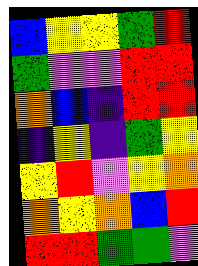[["blue", "yellow", "yellow", "green", "red"], ["green", "violet", "violet", "red", "red"], ["orange", "blue", "indigo", "red", "red"], ["indigo", "yellow", "indigo", "green", "yellow"], ["yellow", "red", "violet", "yellow", "orange"], ["orange", "yellow", "orange", "blue", "red"], ["red", "red", "green", "green", "violet"]]